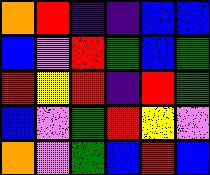[["orange", "red", "indigo", "indigo", "blue", "blue"], ["blue", "violet", "red", "green", "blue", "green"], ["red", "yellow", "red", "indigo", "red", "green"], ["blue", "violet", "green", "red", "yellow", "violet"], ["orange", "violet", "green", "blue", "red", "blue"]]